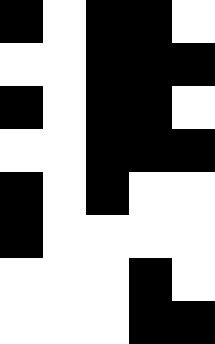[["black", "white", "black", "black", "white"], ["white", "white", "black", "black", "black"], ["black", "white", "black", "black", "white"], ["white", "white", "black", "black", "black"], ["black", "white", "black", "white", "white"], ["black", "white", "white", "white", "white"], ["white", "white", "white", "black", "white"], ["white", "white", "white", "black", "black"]]